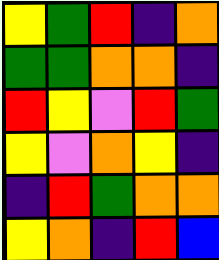[["yellow", "green", "red", "indigo", "orange"], ["green", "green", "orange", "orange", "indigo"], ["red", "yellow", "violet", "red", "green"], ["yellow", "violet", "orange", "yellow", "indigo"], ["indigo", "red", "green", "orange", "orange"], ["yellow", "orange", "indigo", "red", "blue"]]